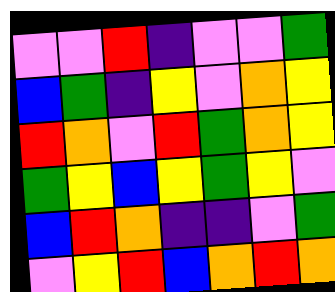[["violet", "violet", "red", "indigo", "violet", "violet", "green"], ["blue", "green", "indigo", "yellow", "violet", "orange", "yellow"], ["red", "orange", "violet", "red", "green", "orange", "yellow"], ["green", "yellow", "blue", "yellow", "green", "yellow", "violet"], ["blue", "red", "orange", "indigo", "indigo", "violet", "green"], ["violet", "yellow", "red", "blue", "orange", "red", "orange"]]